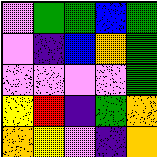[["violet", "green", "green", "blue", "green"], ["violet", "indigo", "blue", "orange", "green"], ["violet", "violet", "violet", "violet", "green"], ["yellow", "red", "indigo", "green", "orange"], ["orange", "yellow", "violet", "indigo", "orange"]]